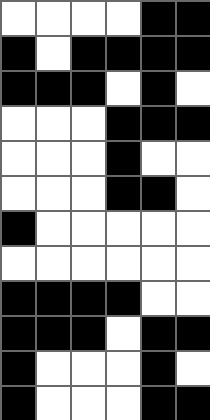[["white", "white", "white", "white", "black", "black"], ["black", "white", "black", "black", "black", "black"], ["black", "black", "black", "white", "black", "white"], ["white", "white", "white", "black", "black", "black"], ["white", "white", "white", "black", "white", "white"], ["white", "white", "white", "black", "black", "white"], ["black", "white", "white", "white", "white", "white"], ["white", "white", "white", "white", "white", "white"], ["black", "black", "black", "black", "white", "white"], ["black", "black", "black", "white", "black", "black"], ["black", "white", "white", "white", "black", "white"], ["black", "white", "white", "white", "black", "black"]]